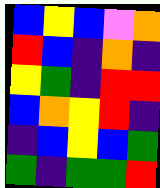[["blue", "yellow", "blue", "violet", "orange"], ["red", "blue", "indigo", "orange", "indigo"], ["yellow", "green", "indigo", "red", "red"], ["blue", "orange", "yellow", "red", "indigo"], ["indigo", "blue", "yellow", "blue", "green"], ["green", "indigo", "green", "green", "red"]]